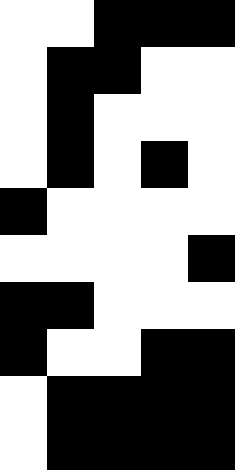[["white", "white", "black", "black", "black"], ["white", "black", "black", "white", "white"], ["white", "black", "white", "white", "white"], ["white", "black", "white", "black", "white"], ["black", "white", "white", "white", "white"], ["white", "white", "white", "white", "black"], ["black", "black", "white", "white", "white"], ["black", "white", "white", "black", "black"], ["white", "black", "black", "black", "black"], ["white", "black", "black", "black", "black"]]